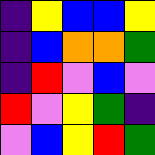[["indigo", "yellow", "blue", "blue", "yellow"], ["indigo", "blue", "orange", "orange", "green"], ["indigo", "red", "violet", "blue", "violet"], ["red", "violet", "yellow", "green", "indigo"], ["violet", "blue", "yellow", "red", "green"]]